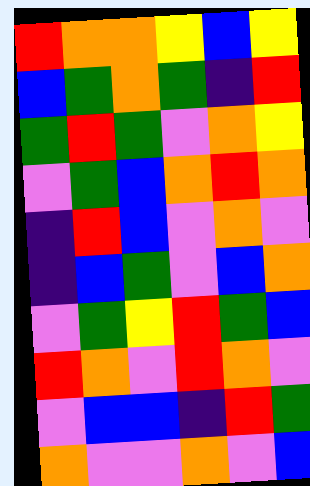[["red", "orange", "orange", "yellow", "blue", "yellow"], ["blue", "green", "orange", "green", "indigo", "red"], ["green", "red", "green", "violet", "orange", "yellow"], ["violet", "green", "blue", "orange", "red", "orange"], ["indigo", "red", "blue", "violet", "orange", "violet"], ["indigo", "blue", "green", "violet", "blue", "orange"], ["violet", "green", "yellow", "red", "green", "blue"], ["red", "orange", "violet", "red", "orange", "violet"], ["violet", "blue", "blue", "indigo", "red", "green"], ["orange", "violet", "violet", "orange", "violet", "blue"]]